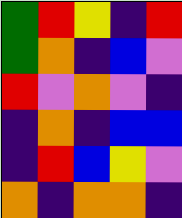[["green", "red", "yellow", "indigo", "red"], ["green", "orange", "indigo", "blue", "violet"], ["red", "violet", "orange", "violet", "indigo"], ["indigo", "orange", "indigo", "blue", "blue"], ["indigo", "red", "blue", "yellow", "violet"], ["orange", "indigo", "orange", "orange", "indigo"]]